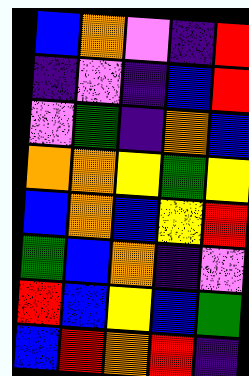[["blue", "orange", "violet", "indigo", "red"], ["indigo", "violet", "indigo", "blue", "red"], ["violet", "green", "indigo", "orange", "blue"], ["orange", "orange", "yellow", "green", "yellow"], ["blue", "orange", "blue", "yellow", "red"], ["green", "blue", "orange", "indigo", "violet"], ["red", "blue", "yellow", "blue", "green"], ["blue", "red", "orange", "red", "indigo"]]